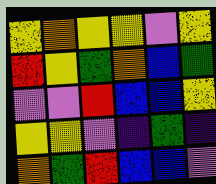[["yellow", "orange", "yellow", "yellow", "violet", "yellow"], ["red", "yellow", "green", "orange", "blue", "green"], ["violet", "violet", "red", "blue", "blue", "yellow"], ["yellow", "yellow", "violet", "indigo", "green", "indigo"], ["orange", "green", "red", "blue", "blue", "violet"]]